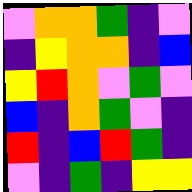[["violet", "orange", "orange", "green", "indigo", "violet"], ["indigo", "yellow", "orange", "orange", "indigo", "blue"], ["yellow", "red", "orange", "violet", "green", "violet"], ["blue", "indigo", "orange", "green", "violet", "indigo"], ["red", "indigo", "blue", "red", "green", "indigo"], ["violet", "indigo", "green", "indigo", "yellow", "yellow"]]